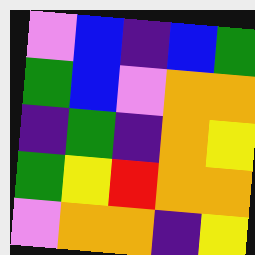[["violet", "blue", "indigo", "blue", "green"], ["green", "blue", "violet", "orange", "orange"], ["indigo", "green", "indigo", "orange", "yellow"], ["green", "yellow", "red", "orange", "orange"], ["violet", "orange", "orange", "indigo", "yellow"]]